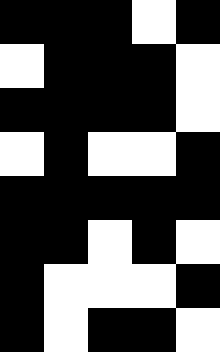[["black", "black", "black", "white", "black"], ["white", "black", "black", "black", "white"], ["black", "black", "black", "black", "white"], ["white", "black", "white", "white", "black"], ["black", "black", "black", "black", "black"], ["black", "black", "white", "black", "white"], ["black", "white", "white", "white", "black"], ["black", "white", "black", "black", "white"]]